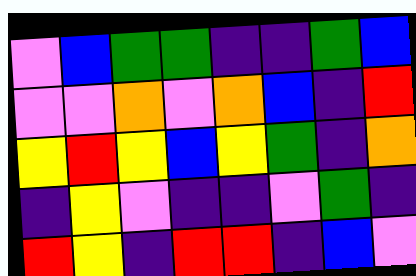[["violet", "blue", "green", "green", "indigo", "indigo", "green", "blue"], ["violet", "violet", "orange", "violet", "orange", "blue", "indigo", "red"], ["yellow", "red", "yellow", "blue", "yellow", "green", "indigo", "orange"], ["indigo", "yellow", "violet", "indigo", "indigo", "violet", "green", "indigo"], ["red", "yellow", "indigo", "red", "red", "indigo", "blue", "violet"]]